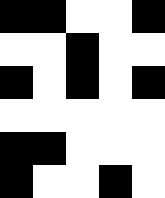[["black", "black", "white", "white", "black"], ["white", "white", "black", "white", "white"], ["black", "white", "black", "white", "black"], ["white", "white", "white", "white", "white"], ["black", "black", "white", "white", "white"], ["black", "white", "white", "black", "white"]]